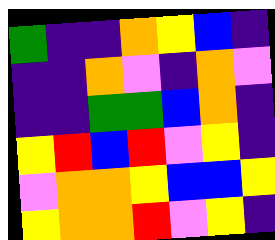[["green", "indigo", "indigo", "orange", "yellow", "blue", "indigo"], ["indigo", "indigo", "orange", "violet", "indigo", "orange", "violet"], ["indigo", "indigo", "green", "green", "blue", "orange", "indigo"], ["yellow", "red", "blue", "red", "violet", "yellow", "indigo"], ["violet", "orange", "orange", "yellow", "blue", "blue", "yellow"], ["yellow", "orange", "orange", "red", "violet", "yellow", "indigo"]]